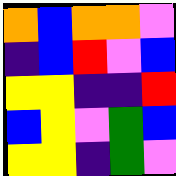[["orange", "blue", "orange", "orange", "violet"], ["indigo", "blue", "red", "violet", "blue"], ["yellow", "yellow", "indigo", "indigo", "red"], ["blue", "yellow", "violet", "green", "blue"], ["yellow", "yellow", "indigo", "green", "violet"]]